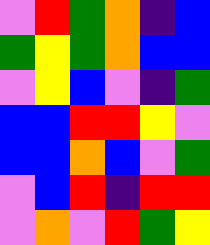[["violet", "red", "green", "orange", "indigo", "blue"], ["green", "yellow", "green", "orange", "blue", "blue"], ["violet", "yellow", "blue", "violet", "indigo", "green"], ["blue", "blue", "red", "red", "yellow", "violet"], ["blue", "blue", "orange", "blue", "violet", "green"], ["violet", "blue", "red", "indigo", "red", "red"], ["violet", "orange", "violet", "red", "green", "yellow"]]